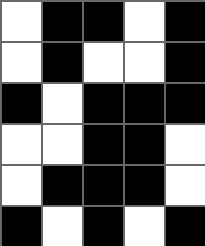[["white", "black", "black", "white", "black"], ["white", "black", "white", "white", "black"], ["black", "white", "black", "black", "black"], ["white", "white", "black", "black", "white"], ["white", "black", "black", "black", "white"], ["black", "white", "black", "white", "black"]]